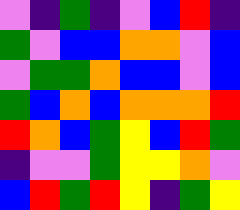[["violet", "indigo", "green", "indigo", "violet", "blue", "red", "indigo"], ["green", "violet", "blue", "blue", "orange", "orange", "violet", "blue"], ["violet", "green", "green", "orange", "blue", "blue", "violet", "blue"], ["green", "blue", "orange", "blue", "orange", "orange", "orange", "red"], ["red", "orange", "blue", "green", "yellow", "blue", "red", "green"], ["indigo", "violet", "violet", "green", "yellow", "yellow", "orange", "violet"], ["blue", "red", "green", "red", "yellow", "indigo", "green", "yellow"]]